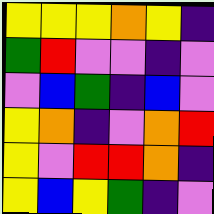[["yellow", "yellow", "yellow", "orange", "yellow", "indigo"], ["green", "red", "violet", "violet", "indigo", "violet"], ["violet", "blue", "green", "indigo", "blue", "violet"], ["yellow", "orange", "indigo", "violet", "orange", "red"], ["yellow", "violet", "red", "red", "orange", "indigo"], ["yellow", "blue", "yellow", "green", "indigo", "violet"]]